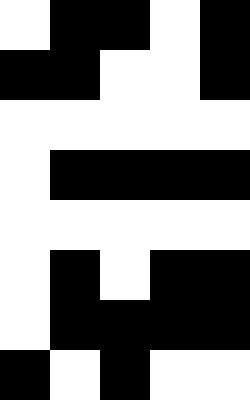[["white", "black", "black", "white", "black"], ["black", "black", "white", "white", "black"], ["white", "white", "white", "white", "white"], ["white", "black", "black", "black", "black"], ["white", "white", "white", "white", "white"], ["white", "black", "white", "black", "black"], ["white", "black", "black", "black", "black"], ["black", "white", "black", "white", "white"]]